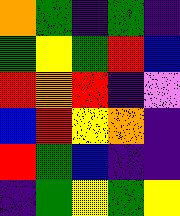[["orange", "green", "indigo", "green", "indigo"], ["green", "yellow", "green", "red", "blue"], ["red", "orange", "red", "indigo", "violet"], ["blue", "red", "yellow", "orange", "indigo"], ["red", "green", "blue", "indigo", "indigo"], ["indigo", "green", "yellow", "green", "yellow"]]